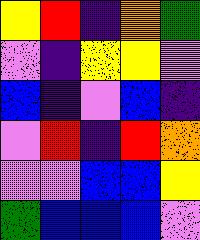[["yellow", "red", "indigo", "orange", "green"], ["violet", "indigo", "yellow", "yellow", "violet"], ["blue", "indigo", "violet", "blue", "indigo"], ["violet", "red", "indigo", "red", "orange"], ["violet", "violet", "blue", "blue", "yellow"], ["green", "blue", "blue", "blue", "violet"]]